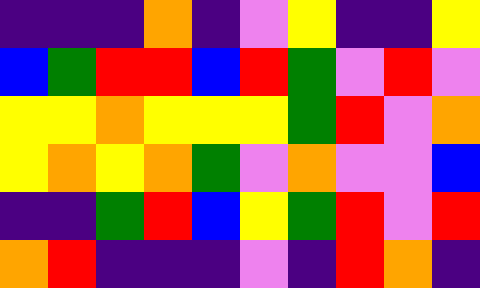[["indigo", "indigo", "indigo", "orange", "indigo", "violet", "yellow", "indigo", "indigo", "yellow"], ["blue", "green", "red", "red", "blue", "red", "green", "violet", "red", "violet"], ["yellow", "yellow", "orange", "yellow", "yellow", "yellow", "green", "red", "violet", "orange"], ["yellow", "orange", "yellow", "orange", "green", "violet", "orange", "violet", "violet", "blue"], ["indigo", "indigo", "green", "red", "blue", "yellow", "green", "red", "violet", "red"], ["orange", "red", "indigo", "indigo", "indigo", "violet", "indigo", "red", "orange", "indigo"]]